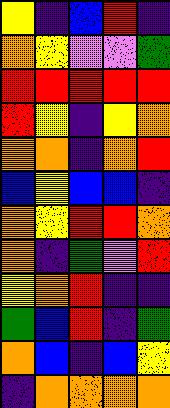[["yellow", "indigo", "blue", "red", "indigo"], ["orange", "yellow", "violet", "violet", "green"], ["red", "red", "red", "red", "red"], ["red", "yellow", "indigo", "yellow", "orange"], ["orange", "orange", "indigo", "orange", "red"], ["blue", "yellow", "blue", "blue", "indigo"], ["orange", "yellow", "red", "red", "orange"], ["orange", "indigo", "green", "violet", "red"], ["yellow", "orange", "red", "indigo", "indigo"], ["green", "blue", "red", "indigo", "green"], ["orange", "blue", "indigo", "blue", "yellow"], ["indigo", "orange", "orange", "orange", "orange"]]